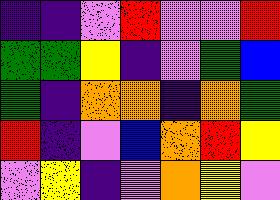[["indigo", "indigo", "violet", "red", "violet", "violet", "red"], ["green", "green", "yellow", "indigo", "violet", "green", "blue"], ["green", "indigo", "orange", "orange", "indigo", "orange", "green"], ["red", "indigo", "violet", "blue", "orange", "red", "yellow"], ["violet", "yellow", "indigo", "violet", "orange", "yellow", "violet"]]